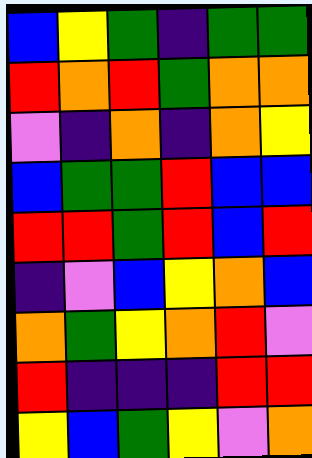[["blue", "yellow", "green", "indigo", "green", "green"], ["red", "orange", "red", "green", "orange", "orange"], ["violet", "indigo", "orange", "indigo", "orange", "yellow"], ["blue", "green", "green", "red", "blue", "blue"], ["red", "red", "green", "red", "blue", "red"], ["indigo", "violet", "blue", "yellow", "orange", "blue"], ["orange", "green", "yellow", "orange", "red", "violet"], ["red", "indigo", "indigo", "indigo", "red", "red"], ["yellow", "blue", "green", "yellow", "violet", "orange"]]